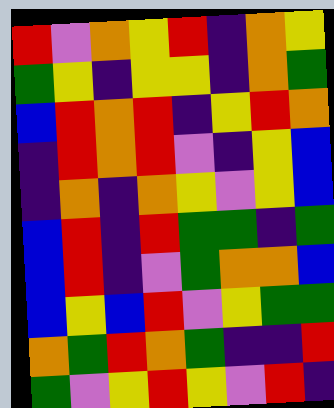[["red", "violet", "orange", "yellow", "red", "indigo", "orange", "yellow"], ["green", "yellow", "indigo", "yellow", "yellow", "indigo", "orange", "green"], ["blue", "red", "orange", "red", "indigo", "yellow", "red", "orange"], ["indigo", "red", "orange", "red", "violet", "indigo", "yellow", "blue"], ["indigo", "orange", "indigo", "orange", "yellow", "violet", "yellow", "blue"], ["blue", "red", "indigo", "red", "green", "green", "indigo", "green"], ["blue", "red", "indigo", "violet", "green", "orange", "orange", "blue"], ["blue", "yellow", "blue", "red", "violet", "yellow", "green", "green"], ["orange", "green", "red", "orange", "green", "indigo", "indigo", "red"], ["green", "violet", "yellow", "red", "yellow", "violet", "red", "indigo"]]